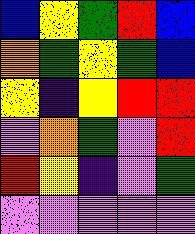[["blue", "yellow", "green", "red", "blue"], ["orange", "green", "yellow", "green", "blue"], ["yellow", "indigo", "yellow", "red", "red"], ["violet", "orange", "green", "violet", "red"], ["red", "yellow", "indigo", "violet", "green"], ["violet", "violet", "violet", "violet", "violet"]]